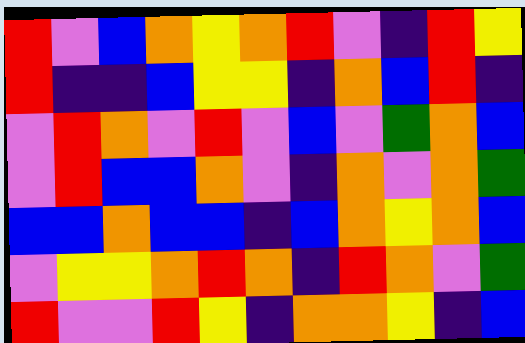[["red", "violet", "blue", "orange", "yellow", "orange", "red", "violet", "indigo", "red", "yellow"], ["red", "indigo", "indigo", "blue", "yellow", "yellow", "indigo", "orange", "blue", "red", "indigo"], ["violet", "red", "orange", "violet", "red", "violet", "blue", "violet", "green", "orange", "blue"], ["violet", "red", "blue", "blue", "orange", "violet", "indigo", "orange", "violet", "orange", "green"], ["blue", "blue", "orange", "blue", "blue", "indigo", "blue", "orange", "yellow", "orange", "blue"], ["violet", "yellow", "yellow", "orange", "red", "orange", "indigo", "red", "orange", "violet", "green"], ["red", "violet", "violet", "red", "yellow", "indigo", "orange", "orange", "yellow", "indigo", "blue"]]